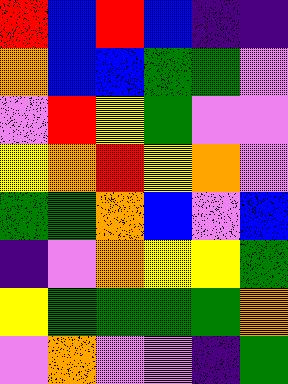[["red", "blue", "red", "blue", "indigo", "indigo"], ["orange", "blue", "blue", "green", "green", "violet"], ["violet", "red", "yellow", "green", "violet", "violet"], ["yellow", "orange", "red", "yellow", "orange", "violet"], ["green", "green", "orange", "blue", "violet", "blue"], ["indigo", "violet", "orange", "yellow", "yellow", "green"], ["yellow", "green", "green", "green", "green", "orange"], ["violet", "orange", "violet", "violet", "indigo", "green"]]